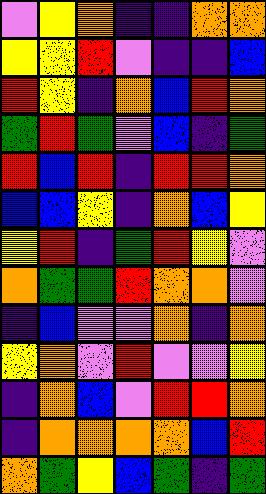[["violet", "yellow", "orange", "indigo", "indigo", "orange", "orange"], ["yellow", "yellow", "red", "violet", "indigo", "indigo", "blue"], ["red", "yellow", "indigo", "orange", "blue", "red", "orange"], ["green", "red", "green", "violet", "blue", "indigo", "green"], ["red", "blue", "red", "indigo", "red", "red", "orange"], ["blue", "blue", "yellow", "indigo", "orange", "blue", "yellow"], ["yellow", "red", "indigo", "green", "red", "yellow", "violet"], ["orange", "green", "green", "red", "orange", "orange", "violet"], ["indigo", "blue", "violet", "violet", "orange", "indigo", "orange"], ["yellow", "orange", "violet", "red", "violet", "violet", "yellow"], ["indigo", "orange", "blue", "violet", "red", "red", "orange"], ["indigo", "orange", "orange", "orange", "orange", "blue", "red"], ["orange", "green", "yellow", "blue", "green", "indigo", "green"]]